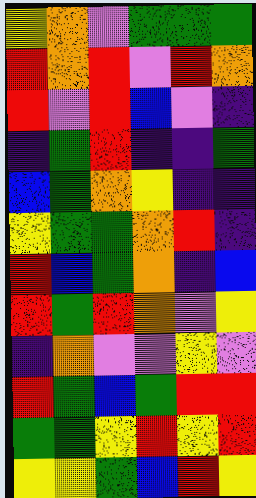[["yellow", "orange", "violet", "green", "green", "green"], ["red", "orange", "red", "violet", "red", "orange"], ["red", "violet", "red", "blue", "violet", "indigo"], ["indigo", "green", "red", "indigo", "indigo", "green"], ["blue", "green", "orange", "yellow", "indigo", "indigo"], ["yellow", "green", "green", "orange", "red", "indigo"], ["red", "blue", "green", "orange", "indigo", "blue"], ["red", "green", "red", "orange", "violet", "yellow"], ["indigo", "orange", "violet", "violet", "yellow", "violet"], ["red", "green", "blue", "green", "red", "red"], ["green", "green", "yellow", "red", "yellow", "red"], ["yellow", "yellow", "green", "blue", "red", "yellow"]]